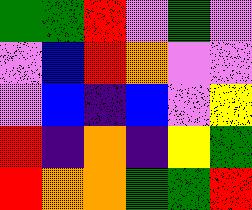[["green", "green", "red", "violet", "green", "violet"], ["violet", "blue", "red", "orange", "violet", "violet"], ["violet", "blue", "indigo", "blue", "violet", "yellow"], ["red", "indigo", "orange", "indigo", "yellow", "green"], ["red", "orange", "orange", "green", "green", "red"]]